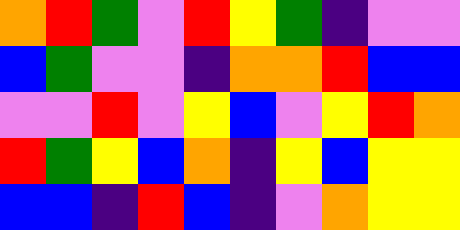[["orange", "red", "green", "violet", "red", "yellow", "green", "indigo", "violet", "violet"], ["blue", "green", "violet", "violet", "indigo", "orange", "orange", "red", "blue", "blue"], ["violet", "violet", "red", "violet", "yellow", "blue", "violet", "yellow", "red", "orange"], ["red", "green", "yellow", "blue", "orange", "indigo", "yellow", "blue", "yellow", "yellow"], ["blue", "blue", "indigo", "red", "blue", "indigo", "violet", "orange", "yellow", "yellow"]]